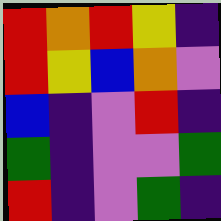[["red", "orange", "red", "yellow", "indigo"], ["red", "yellow", "blue", "orange", "violet"], ["blue", "indigo", "violet", "red", "indigo"], ["green", "indigo", "violet", "violet", "green"], ["red", "indigo", "violet", "green", "indigo"]]